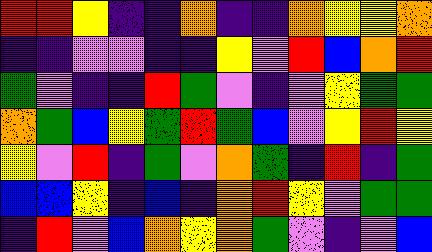[["red", "red", "yellow", "indigo", "indigo", "orange", "indigo", "indigo", "orange", "yellow", "yellow", "orange"], ["indigo", "indigo", "violet", "violet", "indigo", "indigo", "yellow", "violet", "red", "blue", "orange", "red"], ["green", "violet", "indigo", "indigo", "red", "green", "violet", "indigo", "violet", "yellow", "green", "green"], ["orange", "green", "blue", "yellow", "green", "red", "green", "blue", "violet", "yellow", "red", "yellow"], ["yellow", "violet", "red", "indigo", "green", "violet", "orange", "green", "indigo", "red", "indigo", "green"], ["blue", "blue", "yellow", "indigo", "blue", "indigo", "orange", "red", "yellow", "violet", "green", "green"], ["indigo", "red", "violet", "blue", "orange", "yellow", "orange", "green", "violet", "indigo", "violet", "blue"]]